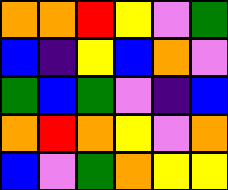[["orange", "orange", "red", "yellow", "violet", "green"], ["blue", "indigo", "yellow", "blue", "orange", "violet"], ["green", "blue", "green", "violet", "indigo", "blue"], ["orange", "red", "orange", "yellow", "violet", "orange"], ["blue", "violet", "green", "orange", "yellow", "yellow"]]